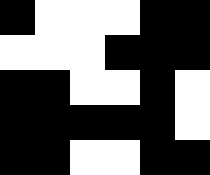[["black", "white", "white", "white", "black", "black"], ["white", "white", "white", "black", "black", "black"], ["black", "black", "white", "white", "black", "white"], ["black", "black", "black", "black", "black", "white"], ["black", "black", "white", "white", "black", "black"]]